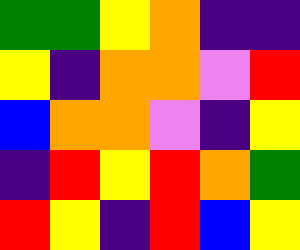[["green", "green", "yellow", "orange", "indigo", "indigo"], ["yellow", "indigo", "orange", "orange", "violet", "red"], ["blue", "orange", "orange", "violet", "indigo", "yellow"], ["indigo", "red", "yellow", "red", "orange", "green"], ["red", "yellow", "indigo", "red", "blue", "yellow"]]